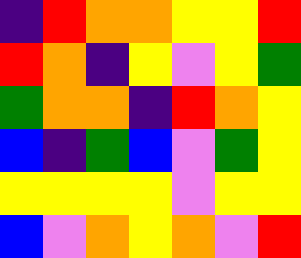[["indigo", "red", "orange", "orange", "yellow", "yellow", "red"], ["red", "orange", "indigo", "yellow", "violet", "yellow", "green"], ["green", "orange", "orange", "indigo", "red", "orange", "yellow"], ["blue", "indigo", "green", "blue", "violet", "green", "yellow"], ["yellow", "yellow", "yellow", "yellow", "violet", "yellow", "yellow"], ["blue", "violet", "orange", "yellow", "orange", "violet", "red"]]